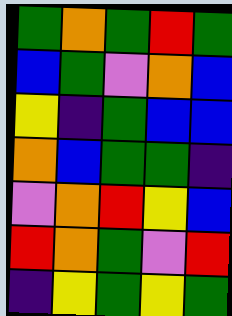[["green", "orange", "green", "red", "green"], ["blue", "green", "violet", "orange", "blue"], ["yellow", "indigo", "green", "blue", "blue"], ["orange", "blue", "green", "green", "indigo"], ["violet", "orange", "red", "yellow", "blue"], ["red", "orange", "green", "violet", "red"], ["indigo", "yellow", "green", "yellow", "green"]]